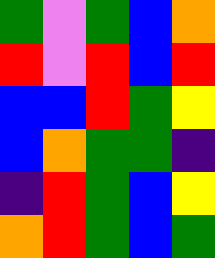[["green", "violet", "green", "blue", "orange"], ["red", "violet", "red", "blue", "red"], ["blue", "blue", "red", "green", "yellow"], ["blue", "orange", "green", "green", "indigo"], ["indigo", "red", "green", "blue", "yellow"], ["orange", "red", "green", "blue", "green"]]